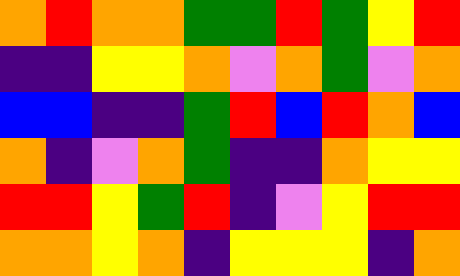[["orange", "red", "orange", "orange", "green", "green", "red", "green", "yellow", "red"], ["indigo", "indigo", "yellow", "yellow", "orange", "violet", "orange", "green", "violet", "orange"], ["blue", "blue", "indigo", "indigo", "green", "red", "blue", "red", "orange", "blue"], ["orange", "indigo", "violet", "orange", "green", "indigo", "indigo", "orange", "yellow", "yellow"], ["red", "red", "yellow", "green", "red", "indigo", "violet", "yellow", "red", "red"], ["orange", "orange", "yellow", "orange", "indigo", "yellow", "yellow", "yellow", "indigo", "orange"]]